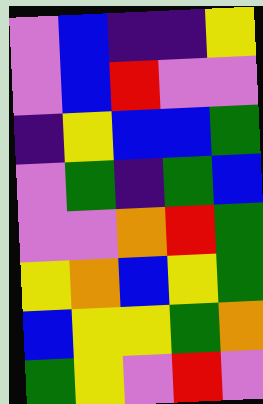[["violet", "blue", "indigo", "indigo", "yellow"], ["violet", "blue", "red", "violet", "violet"], ["indigo", "yellow", "blue", "blue", "green"], ["violet", "green", "indigo", "green", "blue"], ["violet", "violet", "orange", "red", "green"], ["yellow", "orange", "blue", "yellow", "green"], ["blue", "yellow", "yellow", "green", "orange"], ["green", "yellow", "violet", "red", "violet"]]